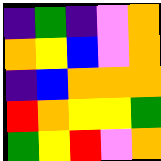[["indigo", "green", "indigo", "violet", "orange"], ["orange", "yellow", "blue", "violet", "orange"], ["indigo", "blue", "orange", "orange", "orange"], ["red", "orange", "yellow", "yellow", "green"], ["green", "yellow", "red", "violet", "orange"]]